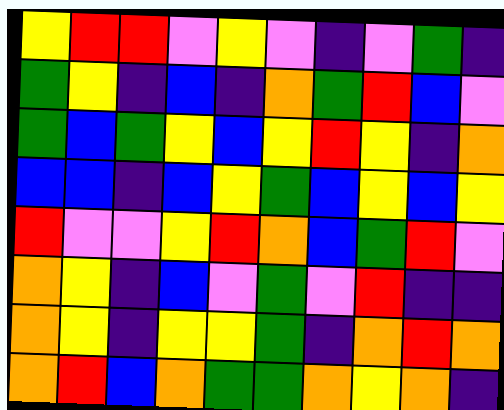[["yellow", "red", "red", "violet", "yellow", "violet", "indigo", "violet", "green", "indigo"], ["green", "yellow", "indigo", "blue", "indigo", "orange", "green", "red", "blue", "violet"], ["green", "blue", "green", "yellow", "blue", "yellow", "red", "yellow", "indigo", "orange"], ["blue", "blue", "indigo", "blue", "yellow", "green", "blue", "yellow", "blue", "yellow"], ["red", "violet", "violet", "yellow", "red", "orange", "blue", "green", "red", "violet"], ["orange", "yellow", "indigo", "blue", "violet", "green", "violet", "red", "indigo", "indigo"], ["orange", "yellow", "indigo", "yellow", "yellow", "green", "indigo", "orange", "red", "orange"], ["orange", "red", "blue", "orange", "green", "green", "orange", "yellow", "orange", "indigo"]]